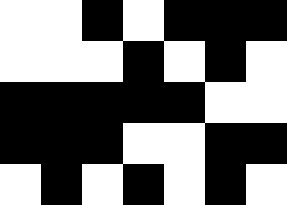[["white", "white", "black", "white", "black", "black", "black"], ["white", "white", "white", "black", "white", "black", "white"], ["black", "black", "black", "black", "black", "white", "white"], ["black", "black", "black", "white", "white", "black", "black"], ["white", "black", "white", "black", "white", "black", "white"]]